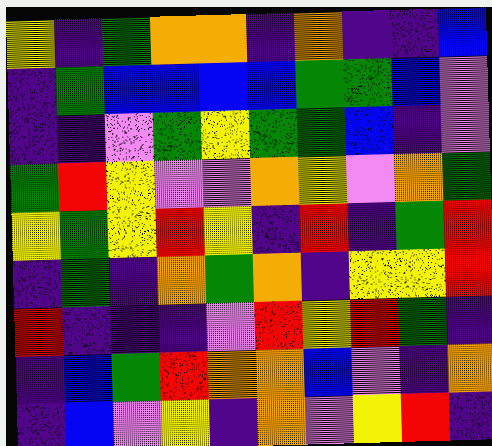[["yellow", "indigo", "green", "orange", "orange", "indigo", "orange", "indigo", "indigo", "blue"], ["indigo", "green", "blue", "blue", "blue", "blue", "green", "green", "blue", "violet"], ["indigo", "indigo", "violet", "green", "yellow", "green", "green", "blue", "indigo", "violet"], ["green", "red", "yellow", "violet", "violet", "orange", "yellow", "violet", "orange", "green"], ["yellow", "green", "yellow", "red", "yellow", "indigo", "red", "indigo", "green", "red"], ["indigo", "green", "indigo", "orange", "green", "orange", "indigo", "yellow", "yellow", "red"], ["red", "indigo", "indigo", "indigo", "violet", "red", "yellow", "red", "green", "indigo"], ["indigo", "blue", "green", "red", "orange", "orange", "blue", "violet", "indigo", "orange"], ["indigo", "blue", "violet", "yellow", "indigo", "orange", "violet", "yellow", "red", "indigo"]]